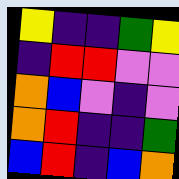[["yellow", "indigo", "indigo", "green", "yellow"], ["indigo", "red", "red", "violet", "violet"], ["orange", "blue", "violet", "indigo", "violet"], ["orange", "red", "indigo", "indigo", "green"], ["blue", "red", "indigo", "blue", "orange"]]